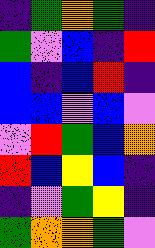[["indigo", "green", "orange", "green", "indigo"], ["green", "violet", "blue", "indigo", "red"], ["blue", "indigo", "blue", "red", "indigo"], ["blue", "blue", "violet", "blue", "violet"], ["violet", "red", "green", "blue", "orange"], ["red", "blue", "yellow", "blue", "indigo"], ["indigo", "violet", "green", "yellow", "indigo"], ["green", "orange", "orange", "green", "violet"]]